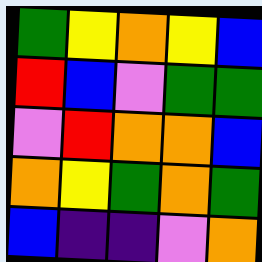[["green", "yellow", "orange", "yellow", "blue"], ["red", "blue", "violet", "green", "green"], ["violet", "red", "orange", "orange", "blue"], ["orange", "yellow", "green", "orange", "green"], ["blue", "indigo", "indigo", "violet", "orange"]]